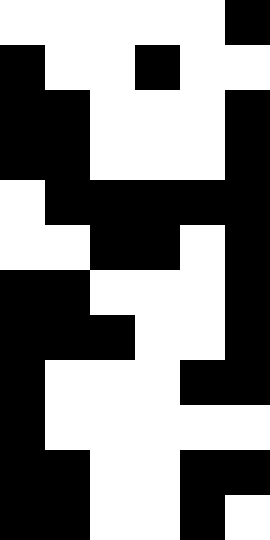[["white", "white", "white", "white", "white", "black"], ["black", "white", "white", "black", "white", "white"], ["black", "black", "white", "white", "white", "black"], ["black", "black", "white", "white", "white", "black"], ["white", "black", "black", "black", "black", "black"], ["white", "white", "black", "black", "white", "black"], ["black", "black", "white", "white", "white", "black"], ["black", "black", "black", "white", "white", "black"], ["black", "white", "white", "white", "black", "black"], ["black", "white", "white", "white", "white", "white"], ["black", "black", "white", "white", "black", "black"], ["black", "black", "white", "white", "black", "white"]]